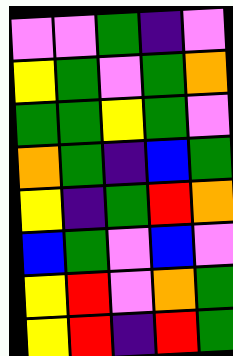[["violet", "violet", "green", "indigo", "violet"], ["yellow", "green", "violet", "green", "orange"], ["green", "green", "yellow", "green", "violet"], ["orange", "green", "indigo", "blue", "green"], ["yellow", "indigo", "green", "red", "orange"], ["blue", "green", "violet", "blue", "violet"], ["yellow", "red", "violet", "orange", "green"], ["yellow", "red", "indigo", "red", "green"]]